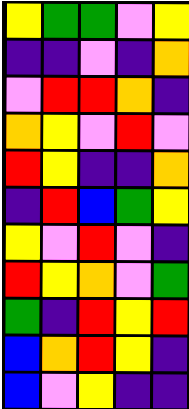[["yellow", "green", "green", "violet", "yellow"], ["indigo", "indigo", "violet", "indigo", "orange"], ["violet", "red", "red", "orange", "indigo"], ["orange", "yellow", "violet", "red", "violet"], ["red", "yellow", "indigo", "indigo", "orange"], ["indigo", "red", "blue", "green", "yellow"], ["yellow", "violet", "red", "violet", "indigo"], ["red", "yellow", "orange", "violet", "green"], ["green", "indigo", "red", "yellow", "red"], ["blue", "orange", "red", "yellow", "indigo"], ["blue", "violet", "yellow", "indigo", "indigo"]]